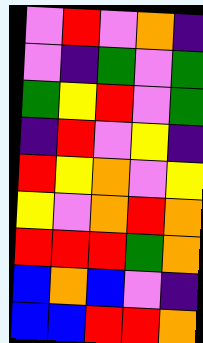[["violet", "red", "violet", "orange", "indigo"], ["violet", "indigo", "green", "violet", "green"], ["green", "yellow", "red", "violet", "green"], ["indigo", "red", "violet", "yellow", "indigo"], ["red", "yellow", "orange", "violet", "yellow"], ["yellow", "violet", "orange", "red", "orange"], ["red", "red", "red", "green", "orange"], ["blue", "orange", "blue", "violet", "indigo"], ["blue", "blue", "red", "red", "orange"]]